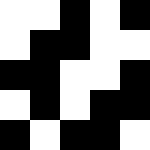[["white", "white", "black", "white", "black"], ["white", "black", "black", "white", "white"], ["black", "black", "white", "white", "black"], ["white", "black", "white", "black", "black"], ["black", "white", "black", "black", "white"]]